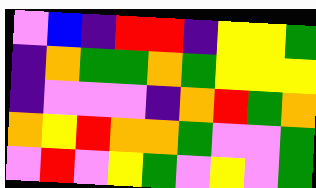[["violet", "blue", "indigo", "red", "red", "indigo", "yellow", "yellow", "green"], ["indigo", "orange", "green", "green", "orange", "green", "yellow", "yellow", "yellow"], ["indigo", "violet", "violet", "violet", "indigo", "orange", "red", "green", "orange"], ["orange", "yellow", "red", "orange", "orange", "green", "violet", "violet", "green"], ["violet", "red", "violet", "yellow", "green", "violet", "yellow", "violet", "green"]]